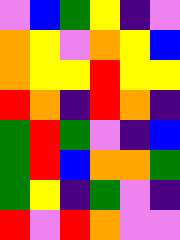[["violet", "blue", "green", "yellow", "indigo", "violet"], ["orange", "yellow", "violet", "orange", "yellow", "blue"], ["orange", "yellow", "yellow", "red", "yellow", "yellow"], ["red", "orange", "indigo", "red", "orange", "indigo"], ["green", "red", "green", "violet", "indigo", "blue"], ["green", "red", "blue", "orange", "orange", "green"], ["green", "yellow", "indigo", "green", "violet", "indigo"], ["red", "violet", "red", "orange", "violet", "violet"]]